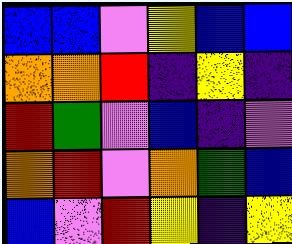[["blue", "blue", "violet", "yellow", "blue", "blue"], ["orange", "orange", "red", "indigo", "yellow", "indigo"], ["red", "green", "violet", "blue", "indigo", "violet"], ["orange", "red", "violet", "orange", "green", "blue"], ["blue", "violet", "red", "yellow", "indigo", "yellow"]]